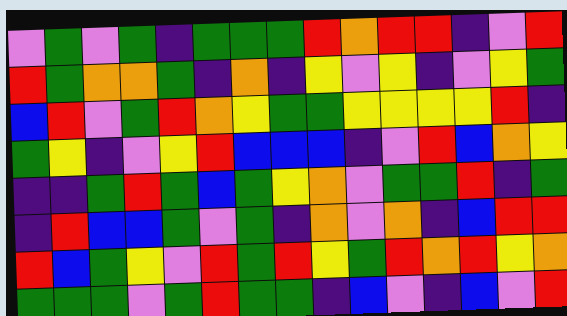[["violet", "green", "violet", "green", "indigo", "green", "green", "green", "red", "orange", "red", "red", "indigo", "violet", "red"], ["red", "green", "orange", "orange", "green", "indigo", "orange", "indigo", "yellow", "violet", "yellow", "indigo", "violet", "yellow", "green"], ["blue", "red", "violet", "green", "red", "orange", "yellow", "green", "green", "yellow", "yellow", "yellow", "yellow", "red", "indigo"], ["green", "yellow", "indigo", "violet", "yellow", "red", "blue", "blue", "blue", "indigo", "violet", "red", "blue", "orange", "yellow"], ["indigo", "indigo", "green", "red", "green", "blue", "green", "yellow", "orange", "violet", "green", "green", "red", "indigo", "green"], ["indigo", "red", "blue", "blue", "green", "violet", "green", "indigo", "orange", "violet", "orange", "indigo", "blue", "red", "red"], ["red", "blue", "green", "yellow", "violet", "red", "green", "red", "yellow", "green", "red", "orange", "red", "yellow", "orange"], ["green", "green", "green", "violet", "green", "red", "green", "green", "indigo", "blue", "violet", "indigo", "blue", "violet", "red"]]